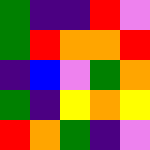[["green", "indigo", "indigo", "red", "violet"], ["green", "red", "orange", "orange", "red"], ["indigo", "blue", "violet", "green", "orange"], ["green", "indigo", "yellow", "orange", "yellow"], ["red", "orange", "green", "indigo", "violet"]]